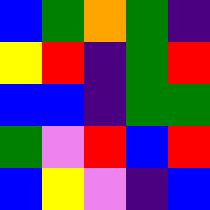[["blue", "green", "orange", "green", "indigo"], ["yellow", "red", "indigo", "green", "red"], ["blue", "blue", "indigo", "green", "green"], ["green", "violet", "red", "blue", "red"], ["blue", "yellow", "violet", "indigo", "blue"]]